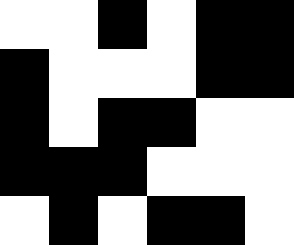[["white", "white", "black", "white", "black", "black"], ["black", "white", "white", "white", "black", "black"], ["black", "white", "black", "black", "white", "white"], ["black", "black", "black", "white", "white", "white"], ["white", "black", "white", "black", "black", "white"]]